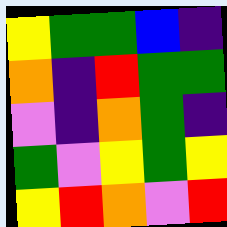[["yellow", "green", "green", "blue", "indigo"], ["orange", "indigo", "red", "green", "green"], ["violet", "indigo", "orange", "green", "indigo"], ["green", "violet", "yellow", "green", "yellow"], ["yellow", "red", "orange", "violet", "red"]]